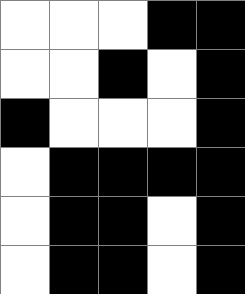[["white", "white", "white", "black", "black"], ["white", "white", "black", "white", "black"], ["black", "white", "white", "white", "black"], ["white", "black", "black", "black", "black"], ["white", "black", "black", "white", "black"], ["white", "black", "black", "white", "black"]]